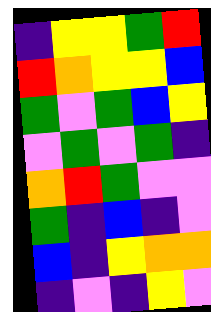[["indigo", "yellow", "yellow", "green", "red"], ["red", "orange", "yellow", "yellow", "blue"], ["green", "violet", "green", "blue", "yellow"], ["violet", "green", "violet", "green", "indigo"], ["orange", "red", "green", "violet", "violet"], ["green", "indigo", "blue", "indigo", "violet"], ["blue", "indigo", "yellow", "orange", "orange"], ["indigo", "violet", "indigo", "yellow", "violet"]]